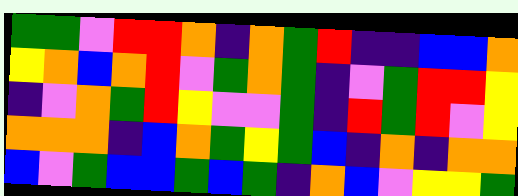[["green", "green", "violet", "red", "red", "orange", "indigo", "orange", "green", "red", "indigo", "indigo", "blue", "blue", "orange"], ["yellow", "orange", "blue", "orange", "red", "violet", "green", "orange", "green", "indigo", "violet", "green", "red", "red", "yellow"], ["indigo", "violet", "orange", "green", "red", "yellow", "violet", "violet", "green", "indigo", "red", "green", "red", "violet", "yellow"], ["orange", "orange", "orange", "indigo", "blue", "orange", "green", "yellow", "green", "blue", "indigo", "orange", "indigo", "orange", "orange"], ["blue", "violet", "green", "blue", "blue", "green", "blue", "green", "indigo", "orange", "blue", "violet", "yellow", "yellow", "green"]]